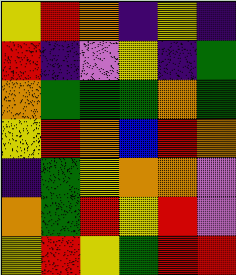[["yellow", "red", "orange", "indigo", "yellow", "indigo"], ["red", "indigo", "violet", "yellow", "indigo", "green"], ["orange", "green", "green", "green", "orange", "green"], ["yellow", "red", "orange", "blue", "red", "orange"], ["indigo", "green", "yellow", "orange", "orange", "violet"], ["orange", "green", "red", "yellow", "red", "violet"], ["yellow", "red", "yellow", "green", "red", "red"]]